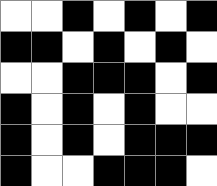[["white", "white", "black", "white", "black", "white", "black"], ["black", "black", "white", "black", "white", "black", "white"], ["white", "white", "black", "black", "black", "white", "black"], ["black", "white", "black", "white", "black", "white", "white"], ["black", "white", "black", "white", "black", "black", "black"], ["black", "white", "white", "black", "black", "black", "white"]]